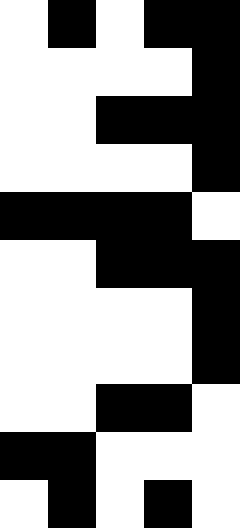[["white", "black", "white", "black", "black"], ["white", "white", "white", "white", "black"], ["white", "white", "black", "black", "black"], ["white", "white", "white", "white", "black"], ["black", "black", "black", "black", "white"], ["white", "white", "black", "black", "black"], ["white", "white", "white", "white", "black"], ["white", "white", "white", "white", "black"], ["white", "white", "black", "black", "white"], ["black", "black", "white", "white", "white"], ["white", "black", "white", "black", "white"]]